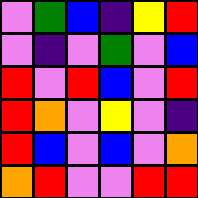[["violet", "green", "blue", "indigo", "yellow", "red"], ["violet", "indigo", "violet", "green", "violet", "blue"], ["red", "violet", "red", "blue", "violet", "red"], ["red", "orange", "violet", "yellow", "violet", "indigo"], ["red", "blue", "violet", "blue", "violet", "orange"], ["orange", "red", "violet", "violet", "red", "red"]]